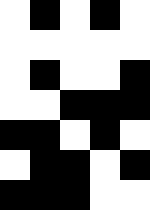[["white", "black", "white", "black", "white"], ["white", "white", "white", "white", "white"], ["white", "black", "white", "white", "black"], ["white", "white", "black", "black", "black"], ["black", "black", "white", "black", "white"], ["white", "black", "black", "white", "black"], ["black", "black", "black", "white", "white"]]